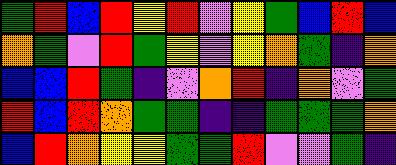[["green", "red", "blue", "red", "yellow", "red", "violet", "yellow", "green", "blue", "red", "blue"], ["orange", "green", "violet", "red", "green", "yellow", "violet", "yellow", "orange", "green", "indigo", "orange"], ["blue", "blue", "red", "green", "indigo", "violet", "orange", "red", "indigo", "orange", "violet", "green"], ["red", "blue", "red", "orange", "green", "green", "indigo", "indigo", "green", "green", "green", "orange"], ["blue", "red", "orange", "yellow", "yellow", "green", "green", "red", "violet", "violet", "green", "indigo"]]